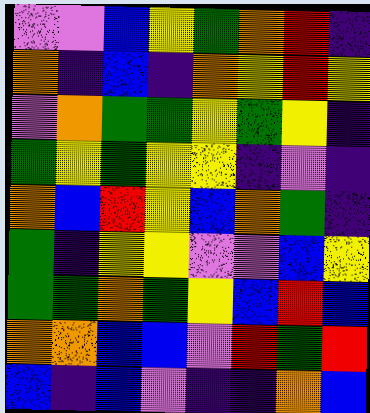[["violet", "violet", "blue", "yellow", "green", "orange", "red", "indigo"], ["orange", "indigo", "blue", "indigo", "orange", "yellow", "red", "yellow"], ["violet", "orange", "green", "green", "yellow", "green", "yellow", "indigo"], ["green", "yellow", "green", "yellow", "yellow", "indigo", "violet", "indigo"], ["orange", "blue", "red", "yellow", "blue", "orange", "green", "indigo"], ["green", "indigo", "yellow", "yellow", "violet", "violet", "blue", "yellow"], ["green", "green", "orange", "green", "yellow", "blue", "red", "blue"], ["orange", "orange", "blue", "blue", "violet", "red", "green", "red"], ["blue", "indigo", "blue", "violet", "indigo", "indigo", "orange", "blue"]]